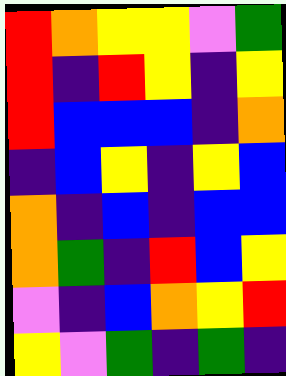[["red", "orange", "yellow", "yellow", "violet", "green"], ["red", "indigo", "red", "yellow", "indigo", "yellow"], ["red", "blue", "blue", "blue", "indigo", "orange"], ["indigo", "blue", "yellow", "indigo", "yellow", "blue"], ["orange", "indigo", "blue", "indigo", "blue", "blue"], ["orange", "green", "indigo", "red", "blue", "yellow"], ["violet", "indigo", "blue", "orange", "yellow", "red"], ["yellow", "violet", "green", "indigo", "green", "indigo"]]